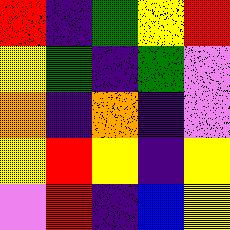[["red", "indigo", "green", "yellow", "red"], ["yellow", "green", "indigo", "green", "violet"], ["orange", "indigo", "orange", "indigo", "violet"], ["yellow", "red", "yellow", "indigo", "yellow"], ["violet", "red", "indigo", "blue", "yellow"]]